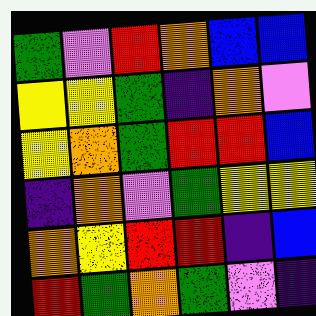[["green", "violet", "red", "orange", "blue", "blue"], ["yellow", "yellow", "green", "indigo", "orange", "violet"], ["yellow", "orange", "green", "red", "red", "blue"], ["indigo", "orange", "violet", "green", "yellow", "yellow"], ["orange", "yellow", "red", "red", "indigo", "blue"], ["red", "green", "orange", "green", "violet", "indigo"]]